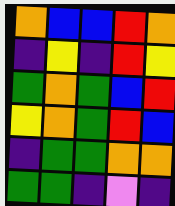[["orange", "blue", "blue", "red", "orange"], ["indigo", "yellow", "indigo", "red", "yellow"], ["green", "orange", "green", "blue", "red"], ["yellow", "orange", "green", "red", "blue"], ["indigo", "green", "green", "orange", "orange"], ["green", "green", "indigo", "violet", "indigo"]]